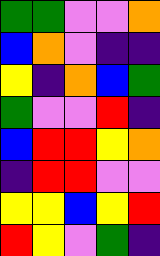[["green", "green", "violet", "violet", "orange"], ["blue", "orange", "violet", "indigo", "indigo"], ["yellow", "indigo", "orange", "blue", "green"], ["green", "violet", "violet", "red", "indigo"], ["blue", "red", "red", "yellow", "orange"], ["indigo", "red", "red", "violet", "violet"], ["yellow", "yellow", "blue", "yellow", "red"], ["red", "yellow", "violet", "green", "indigo"]]